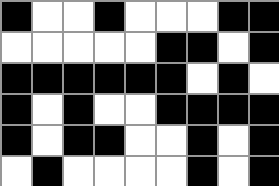[["black", "white", "white", "black", "white", "white", "white", "black", "black"], ["white", "white", "white", "white", "white", "black", "black", "white", "black"], ["black", "black", "black", "black", "black", "black", "white", "black", "white"], ["black", "white", "black", "white", "white", "black", "black", "black", "black"], ["black", "white", "black", "black", "white", "white", "black", "white", "black"], ["white", "black", "white", "white", "white", "white", "black", "white", "black"]]